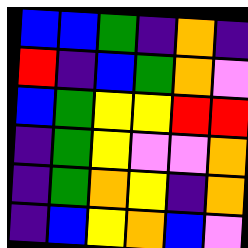[["blue", "blue", "green", "indigo", "orange", "indigo"], ["red", "indigo", "blue", "green", "orange", "violet"], ["blue", "green", "yellow", "yellow", "red", "red"], ["indigo", "green", "yellow", "violet", "violet", "orange"], ["indigo", "green", "orange", "yellow", "indigo", "orange"], ["indigo", "blue", "yellow", "orange", "blue", "violet"]]